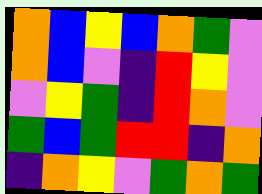[["orange", "blue", "yellow", "blue", "orange", "green", "violet"], ["orange", "blue", "violet", "indigo", "red", "yellow", "violet"], ["violet", "yellow", "green", "indigo", "red", "orange", "violet"], ["green", "blue", "green", "red", "red", "indigo", "orange"], ["indigo", "orange", "yellow", "violet", "green", "orange", "green"]]